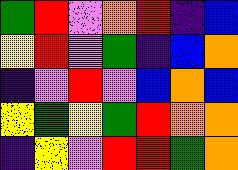[["green", "red", "violet", "orange", "red", "indigo", "blue"], ["yellow", "red", "violet", "green", "indigo", "blue", "orange"], ["indigo", "violet", "red", "violet", "blue", "orange", "blue"], ["yellow", "green", "yellow", "green", "red", "orange", "orange"], ["indigo", "yellow", "violet", "red", "red", "green", "orange"]]